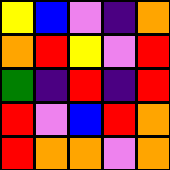[["yellow", "blue", "violet", "indigo", "orange"], ["orange", "red", "yellow", "violet", "red"], ["green", "indigo", "red", "indigo", "red"], ["red", "violet", "blue", "red", "orange"], ["red", "orange", "orange", "violet", "orange"]]